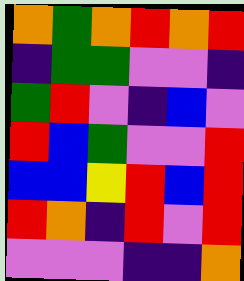[["orange", "green", "orange", "red", "orange", "red"], ["indigo", "green", "green", "violet", "violet", "indigo"], ["green", "red", "violet", "indigo", "blue", "violet"], ["red", "blue", "green", "violet", "violet", "red"], ["blue", "blue", "yellow", "red", "blue", "red"], ["red", "orange", "indigo", "red", "violet", "red"], ["violet", "violet", "violet", "indigo", "indigo", "orange"]]